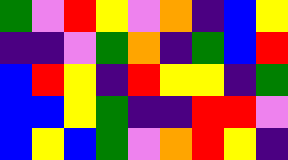[["green", "violet", "red", "yellow", "violet", "orange", "indigo", "blue", "yellow"], ["indigo", "indigo", "violet", "green", "orange", "indigo", "green", "blue", "red"], ["blue", "red", "yellow", "indigo", "red", "yellow", "yellow", "indigo", "green"], ["blue", "blue", "yellow", "green", "indigo", "indigo", "red", "red", "violet"], ["blue", "yellow", "blue", "green", "violet", "orange", "red", "yellow", "indigo"]]